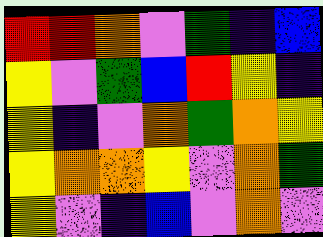[["red", "red", "orange", "violet", "green", "indigo", "blue"], ["yellow", "violet", "green", "blue", "red", "yellow", "indigo"], ["yellow", "indigo", "violet", "orange", "green", "orange", "yellow"], ["yellow", "orange", "orange", "yellow", "violet", "orange", "green"], ["yellow", "violet", "indigo", "blue", "violet", "orange", "violet"]]